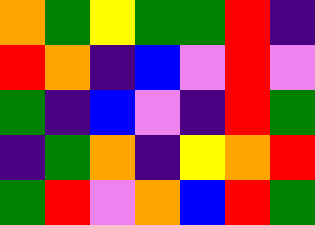[["orange", "green", "yellow", "green", "green", "red", "indigo"], ["red", "orange", "indigo", "blue", "violet", "red", "violet"], ["green", "indigo", "blue", "violet", "indigo", "red", "green"], ["indigo", "green", "orange", "indigo", "yellow", "orange", "red"], ["green", "red", "violet", "orange", "blue", "red", "green"]]